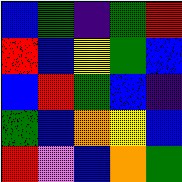[["blue", "green", "indigo", "green", "red"], ["red", "blue", "yellow", "green", "blue"], ["blue", "red", "green", "blue", "indigo"], ["green", "blue", "orange", "yellow", "blue"], ["red", "violet", "blue", "orange", "green"]]